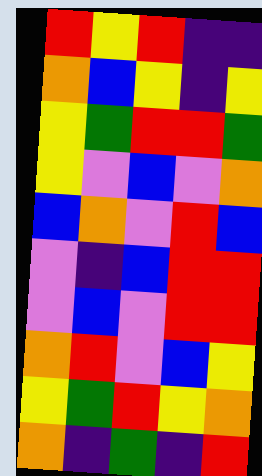[["red", "yellow", "red", "indigo", "indigo"], ["orange", "blue", "yellow", "indigo", "yellow"], ["yellow", "green", "red", "red", "green"], ["yellow", "violet", "blue", "violet", "orange"], ["blue", "orange", "violet", "red", "blue"], ["violet", "indigo", "blue", "red", "red"], ["violet", "blue", "violet", "red", "red"], ["orange", "red", "violet", "blue", "yellow"], ["yellow", "green", "red", "yellow", "orange"], ["orange", "indigo", "green", "indigo", "red"]]